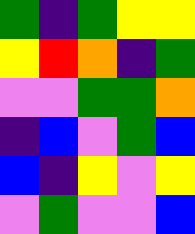[["green", "indigo", "green", "yellow", "yellow"], ["yellow", "red", "orange", "indigo", "green"], ["violet", "violet", "green", "green", "orange"], ["indigo", "blue", "violet", "green", "blue"], ["blue", "indigo", "yellow", "violet", "yellow"], ["violet", "green", "violet", "violet", "blue"]]